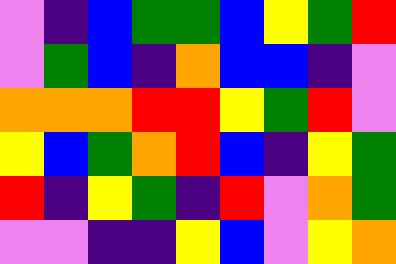[["violet", "indigo", "blue", "green", "green", "blue", "yellow", "green", "red"], ["violet", "green", "blue", "indigo", "orange", "blue", "blue", "indigo", "violet"], ["orange", "orange", "orange", "red", "red", "yellow", "green", "red", "violet"], ["yellow", "blue", "green", "orange", "red", "blue", "indigo", "yellow", "green"], ["red", "indigo", "yellow", "green", "indigo", "red", "violet", "orange", "green"], ["violet", "violet", "indigo", "indigo", "yellow", "blue", "violet", "yellow", "orange"]]